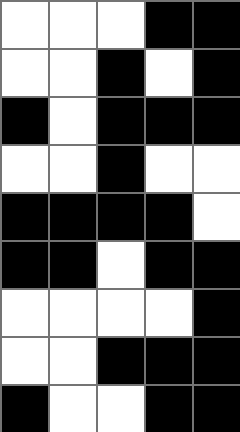[["white", "white", "white", "black", "black"], ["white", "white", "black", "white", "black"], ["black", "white", "black", "black", "black"], ["white", "white", "black", "white", "white"], ["black", "black", "black", "black", "white"], ["black", "black", "white", "black", "black"], ["white", "white", "white", "white", "black"], ["white", "white", "black", "black", "black"], ["black", "white", "white", "black", "black"]]